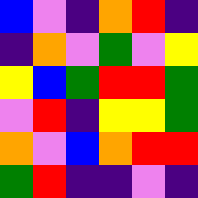[["blue", "violet", "indigo", "orange", "red", "indigo"], ["indigo", "orange", "violet", "green", "violet", "yellow"], ["yellow", "blue", "green", "red", "red", "green"], ["violet", "red", "indigo", "yellow", "yellow", "green"], ["orange", "violet", "blue", "orange", "red", "red"], ["green", "red", "indigo", "indigo", "violet", "indigo"]]